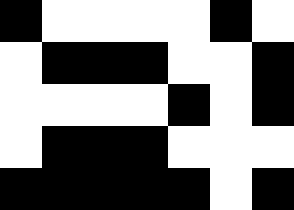[["black", "white", "white", "white", "white", "black", "white"], ["white", "black", "black", "black", "white", "white", "black"], ["white", "white", "white", "white", "black", "white", "black"], ["white", "black", "black", "black", "white", "white", "white"], ["black", "black", "black", "black", "black", "white", "black"]]